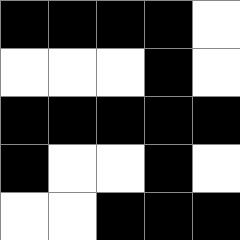[["black", "black", "black", "black", "white"], ["white", "white", "white", "black", "white"], ["black", "black", "black", "black", "black"], ["black", "white", "white", "black", "white"], ["white", "white", "black", "black", "black"]]